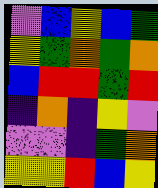[["violet", "blue", "yellow", "blue", "green"], ["yellow", "green", "orange", "green", "orange"], ["blue", "red", "red", "green", "red"], ["indigo", "orange", "indigo", "yellow", "violet"], ["violet", "violet", "indigo", "green", "orange"], ["yellow", "yellow", "red", "blue", "yellow"]]